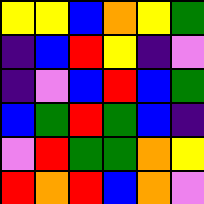[["yellow", "yellow", "blue", "orange", "yellow", "green"], ["indigo", "blue", "red", "yellow", "indigo", "violet"], ["indigo", "violet", "blue", "red", "blue", "green"], ["blue", "green", "red", "green", "blue", "indigo"], ["violet", "red", "green", "green", "orange", "yellow"], ["red", "orange", "red", "blue", "orange", "violet"]]